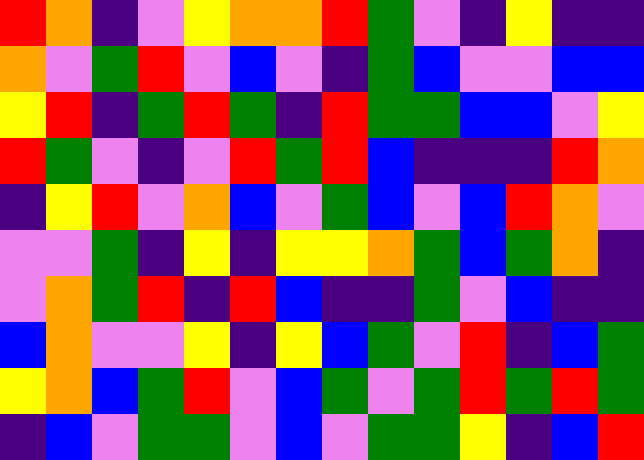[["red", "orange", "indigo", "violet", "yellow", "orange", "orange", "red", "green", "violet", "indigo", "yellow", "indigo", "indigo"], ["orange", "violet", "green", "red", "violet", "blue", "violet", "indigo", "green", "blue", "violet", "violet", "blue", "blue"], ["yellow", "red", "indigo", "green", "red", "green", "indigo", "red", "green", "green", "blue", "blue", "violet", "yellow"], ["red", "green", "violet", "indigo", "violet", "red", "green", "red", "blue", "indigo", "indigo", "indigo", "red", "orange"], ["indigo", "yellow", "red", "violet", "orange", "blue", "violet", "green", "blue", "violet", "blue", "red", "orange", "violet"], ["violet", "violet", "green", "indigo", "yellow", "indigo", "yellow", "yellow", "orange", "green", "blue", "green", "orange", "indigo"], ["violet", "orange", "green", "red", "indigo", "red", "blue", "indigo", "indigo", "green", "violet", "blue", "indigo", "indigo"], ["blue", "orange", "violet", "violet", "yellow", "indigo", "yellow", "blue", "green", "violet", "red", "indigo", "blue", "green"], ["yellow", "orange", "blue", "green", "red", "violet", "blue", "green", "violet", "green", "red", "green", "red", "green"], ["indigo", "blue", "violet", "green", "green", "violet", "blue", "violet", "green", "green", "yellow", "indigo", "blue", "red"]]